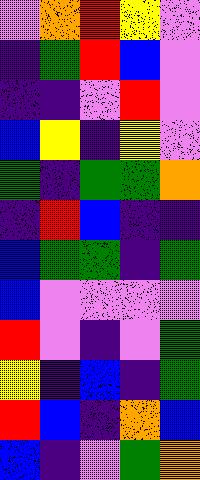[["violet", "orange", "red", "yellow", "violet"], ["indigo", "green", "red", "blue", "violet"], ["indigo", "indigo", "violet", "red", "violet"], ["blue", "yellow", "indigo", "yellow", "violet"], ["green", "indigo", "green", "green", "orange"], ["indigo", "red", "blue", "indigo", "indigo"], ["blue", "green", "green", "indigo", "green"], ["blue", "violet", "violet", "violet", "violet"], ["red", "violet", "indigo", "violet", "green"], ["yellow", "indigo", "blue", "indigo", "green"], ["red", "blue", "indigo", "orange", "blue"], ["blue", "indigo", "violet", "green", "orange"]]